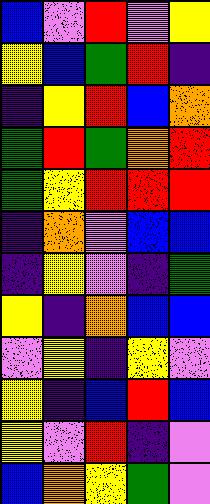[["blue", "violet", "red", "violet", "yellow"], ["yellow", "blue", "green", "red", "indigo"], ["indigo", "yellow", "red", "blue", "orange"], ["green", "red", "green", "orange", "red"], ["green", "yellow", "red", "red", "red"], ["indigo", "orange", "violet", "blue", "blue"], ["indigo", "yellow", "violet", "indigo", "green"], ["yellow", "indigo", "orange", "blue", "blue"], ["violet", "yellow", "indigo", "yellow", "violet"], ["yellow", "indigo", "blue", "red", "blue"], ["yellow", "violet", "red", "indigo", "violet"], ["blue", "orange", "yellow", "green", "violet"]]